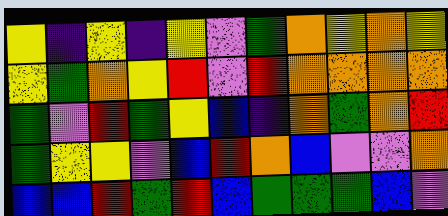[["yellow", "indigo", "yellow", "indigo", "yellow", "violet", "green", "orange", "yellow", "orange", "yellow"], ["yellow", "green", "orange", "yellow", "red", "violet", "red", "orange", "orange", "orange", "orange"], ["green", "violet", "red", "green", "yellow", "blue", "indigo", "orange", "green", "orange", "red"], ["green", "yellow", "yellow", "violet", "blue", "red", "orange", "blue", "violet", "violet", "orange"], ["blue", "blue", "red", "green", "red", "blue", "green", "green", "green", "blue", "violet"]]